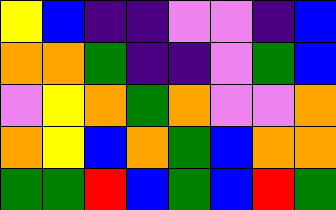[["yellow", "blue", "indigo", "indigo", "violet", "violet", "indigo", "blue"], ["orange", "orange", "green", "indigo", "indigo", "violet", "green", "blue"], ["violet", "yellow", "orange", "green", "orange", "violet", "violet", "orange"], ["orange", "yellow", "blue", "orange", "green", "blue", "orange", "orange"], ["green", "green", "red", "blue", "green", "blue", "red", "green"]]